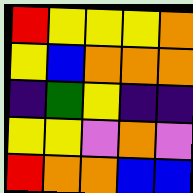[["red", "yellow", "yellow", "yellow", "orange"], ["yellow", "blue", "orange", "orange", "orange"], ["indigo", "green", "yellow", "indigo", "indigo"], ["yellow", "yellow", "violet", "orange", "violet"], ["red", "orange", "orange", "blue", "blue"]]